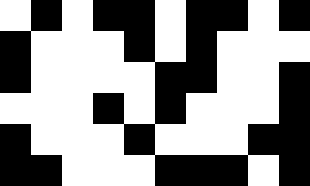[["white", "black", "white", "black", "black", "white", "black", "black", "white", "black"], ["black", "white", "white", "white", "black", "white", "black", "white", "white", "white"], ["black", "white", "white", "white", "white", "black", "black", "white", "white", "black"], ["white", "white", "white", "black", "white", "black", "white", "white", "white", "black"], ["black", "white", "white", "white", "black", "white", "white", "white", "black", "black"], ["black", "black", "white", "white", "white", "black", "black", "black", "white", "black"]]